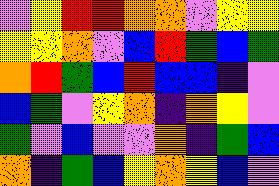[["violet", "yellow", "red", "red", "orange", "orange", "violet", "yellow", "yellow"], ["yellow", "yellow", "orange", "violet", "blue", "red", "green", "blue", "green"], ["orange", "red", "green", "blue", "red", "blue", "blue", "indigo", "violet"], ["blue", "green", "violet", "yellow", "orange", "indigo", "orange", "yellow", "violet"], ["green", "violet", "blue", "violet", "violet", "orange", "indigo", "green", "blue"], ["orange", "indigo", "green", "blue", "yellow", "orange", "yellow", "blue", "violet"]]